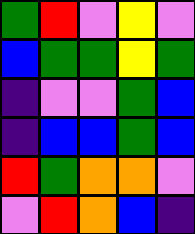[["green", "red", "violet", "yellow", "violet"], ["blue", "green", "green", "yellow", "green"], ["indigo", "violet", "violet", "green", "blue"], ["indigo", "blue", "blue", "green", "blue"], ["red", "green", "orange", "orange", "violet"], ["violet", "red", "orange", "blue", "indigo"]]